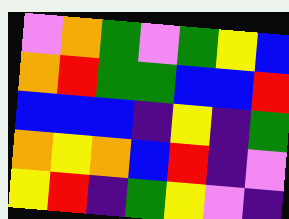[["violet", "orange", "green", "violet", "green", "yellow", "blue"], ["orange", "red", "green", "green", "blue", "blue", "red"], ["blue", "blue", "blue", "indigo", "yellow", "indigo", "green"], ["orange", "yellow", "orange", "blue", "red", "indigo", "violet"], ["yellow", "red", "indigo", "green", "yellow", "violet", "indigo"]]